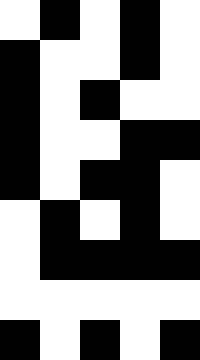[["white", "black", "white", "black", "white"], ["black", "white", "white", "black", "white"], ["black", "white", "black", "white", "white"], ["black", "white", "white", "black", "black"], ["black", "white", "black", "black", "white"], ["white", "black", "white", "black", "white"], ["white", "black", "black", "black", "black"], ["white", "white", "white", "white", "white"], ["black", "white", "black", "white", "black"]]